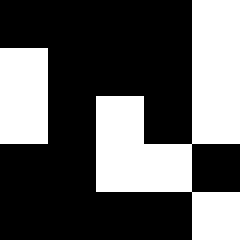[["black", "black", "black", "black", "white"], ["white", "black", "black", "black", "white"], ["white", "black", "white", "black", "white"], ["black", "black", "white", "white", "black"], ["black", "black", "black", "black", "white"]]